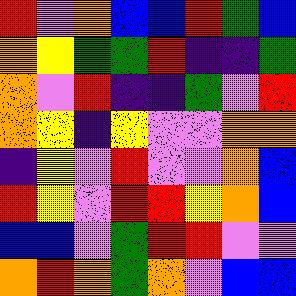[["red", "violet", "orange", "blue", "blue", "red", "green", "blue"], ["orange", "yellow", "green", "green", "red", "indigo", "indigo", "green"], ["orange", "violet", "red", "indigo", "indigo", "green", "violet", "red"], ["orange", "yellow", "indigo", "yellow", "violet", "violet", "orange", "orange"], ["indigo", "yellow", "violet", "red", "violet", "violet", "orange", "blue"], ["red", "yellow", "violet", "red", "red", "yellow", "orange", "blue"], ["blue", "blue", "violet", "green", "red", "red", "violet", "violet"], ["orange", "red", "orange", "green", "orange", "violet", "blue", "blue"]]